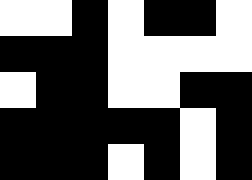[["white", "white", "black", "white", "black", "black", "white"], ["black", "black", "black", "white", "white", "white", "white"], ["white", "black", "black", "white", "white", "black", "black"], ["black", "black", "black", "black", "black", "white", "black"], ["black", "black", "black", "white", "black", "white", "black"]]